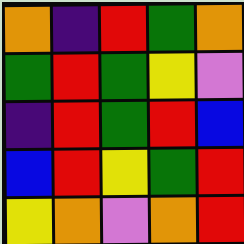[["orange", "indigo", "red", "green", "orange"], ["green", "red", "green", "yellow", "violet"], ["indigo", "red", "green", "red", "blue"], ["blue", "red", "yellow", "green", "red"], ["yellow", "orange", "violet", "orange", "red"]]